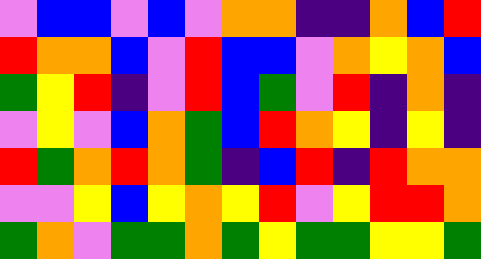[["violet", "blue", "blue", "violet", "blue", "violet", "orange", "orange", "indigo", "indigo", "orange", "blue", "red"], ["red", "orange", "orange", "blue", "violet", "red", "blue", "blue", "violet", "orange", "yellow", "orange", "blue"], ["green", "yellow", "red", "indigo", "violet", "red", "blue", "green", "violet", "red", "indigo", "orange", "indigo"], ["violet", "yellow", "violet", "blue", "orange", "green", "blue", "red", "orange", "yellow", "indigo", "yellow", "indigo"], ["red", "green", "orange", "red", "orange", "green", "indigo", "blue", "red", "indigo", "red", "orange", "orange"], ["violet", "violet", "yellow", "blue", "yellow", "orange", "yellow", "red", "violet", "yellow", "red", "red", "orange"], ["green", "orange", "violet", "green", "green", "orange", "green", "yellow", "green", "green", "yellow", "yellow", "green"]]